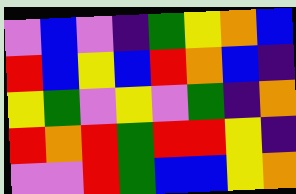[["violet", "blue", "violet", "indigo", "green", "yellow", "orange", "blue"], ["red", "blue", "yellow", "blue", "red", "orange", "blue", "indigo"], ["yellow", "green", "violet", "yellow", "violet", "green", "indigo", "orange"], ["red", "orange", "red", "green", "red", "red", "yellow", "indigo"], ["violet", "violet", "red", "green", "blue", "blue", "yellow", "orange"]]